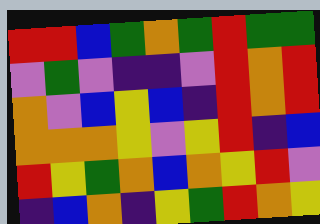[["red", "red", "blue", "green", "orange", "green", "red", "green", "green"], ["violet", "green", "violet", "indigo", "indigo", "violet", "red", "orange", "red"], ["orange", "violet", "blue", "yellow", "blue", "indigo", "red", "orange", "red"], ["orange", "orange", "orange", "yellow", "violet", "yellow", "red", "indigo", "blue"], ["red", "yellow", "green", "orange", "blue", "orange", "yellow", "red", "violet"], ["indigo", "blue", "orange", "indigo", "yellow", "green", "red", "orange", "yellow"]]